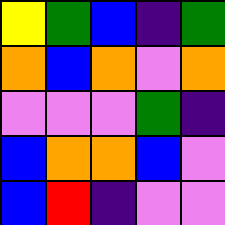[["yellow", "green", "blue", "indigo", "green"], ["orange", "blue", "orange", "violet", "orange"], ["violet", "violet", "violet", "green", "indigo"], ["blue", "orange", "orange", "blue", "violet"], ["blue", "red", "indigo", "violet", "violet"]]